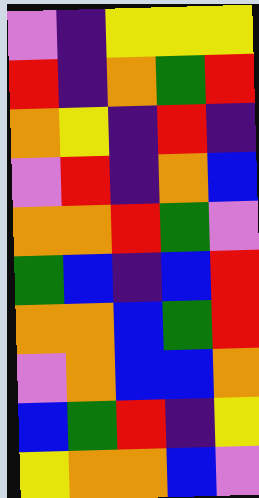[["violet", "indigo", "yellow", "yellow", "yellow"], ["red", "indigo", "orange", "green", "red"], ["orange", "yellow", "indigo", "red", "indigo"], ["violet", "red", "indigo", "orange", "blue"], ["orange", "orange", "red", "green", "violet"], ["green", "blue", "indigo", "blue", "red"], ["orange", "orange", "blue", "green", "red"], ["violet", "orange", "blue", "blue", "orange"], ["blue", "green", "red", "indigo", "yellow"], ["yellow", "orange", "orange", "blue", "violet"]]